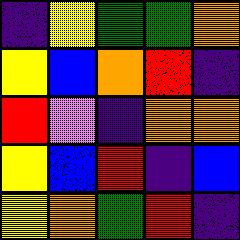[["indigo", "yellow", "green", "green", "orange"], ["yellow", "blue", "orange", "red", "indigo"], ["red", "violet", "indigo", "orange", "orange"], ["yellow", "blue", "red", "indigo", "blue"], ["yellow", "orange", "green", "red", "indigo"]]